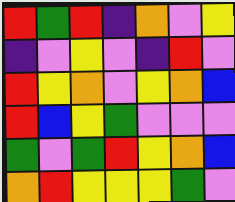[["red", "green", "red", "indigo", "orange", "violet", "yellow"], ["indigo", "violet", "yellow", "violet", "indigo", "red", "violet"], ["red", "yellow", "orange", "violet", "yellow", "orange", "blue"], ["red", "blue", "yellow", "green", "violet", "violet", "violet"], ["green", "violet", "green", "red", "yellow", "orange", "blue"], ["orange", "red", "yellow", "yellow", "yellow", "green", "violet"]]